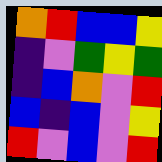[["orange", "red", "blue", "blue", "yellow"], ["indigo", "violet", "green", "yellow", "green"], ["indigo", "blue", "orange", "violet", "red"], ["blue", "indigo", "blue", "violet", "yellow"], ["red", "violet", "blue", "violet", "red"]]